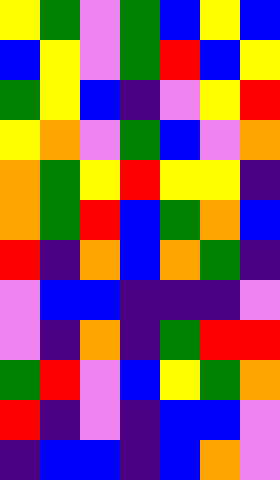[["yellow", "green", "violet", "green", "blue", "yellow", "blue"], ["blue", "yellow", "violet", "green", "red", "blue", "yellow"], ["green", "yellow", "blue", "indigo", "violet", "yellow", "red"], ["yellow", "orange", "violet", "green", "blue", "violet", "orange"], ["orange", "green", "yellow", "red", "yellow", "yellow", "indigo"], ["orange", "green", "red", "blue", "green", "orange", "blue"], ["red", "indigo", "orange", "blue", "orange", "green", "indigo"], ["violet", "blue", "blue", "indigo", "indigo", "indigo", "violet"], ["violet", "indigo", "orange", "indigo", "green", "red", "red"], ["green", "red", "violet", "blue", "yellow", "green", "orange"], ["red", "indigo", "violet", "indigo", "blue", "blue", "violet"], ["indigo", "blue", "blue", "indigo", "blue", "orange", "violet"]]